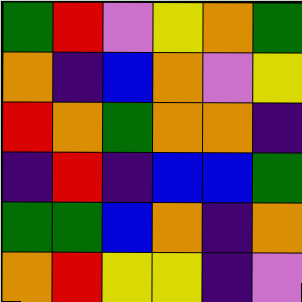[["green", "red", "violet", "yellow", "orange", "green"], ["orange", "indigo", "blue", "orange", "violet", "yellow"], ["red", "orange", "green", "orange", "orange", "indigo"], ["indigo", "red", "indigo", "blue", "blue", "green"], ["green", "green", "blue", "orange", "indigo", "orange"], ["orange", "red", "yellow", "yellow", "indigo", "violet"]]